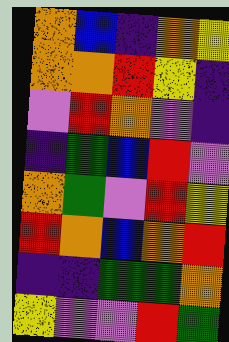[["orange", "blue", "indigo", "orange", "yellow"], ["orange", "orange", "red", "yellow", "indigo"], ["violet", "red", "orange", "violet", "indigo"], ["indigo", "green", "blue", "red", "violet"], ["orange", "green", "violet", "red", "yellow"], ["red", "orange", "blue", "orange", "red"], ["indigo", "indigo", "green", "green", "orange"], ["yellow", "violet", "violet", "red", "green"]]